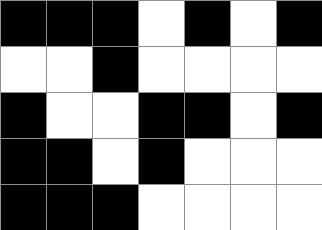[["black", "black", "black", "white", "black", "white", "black"], ["white", "white", "black", "white", "white", "white", "white"], ["black", "white", "white", "black", "black", "white", "black"], ["black", "black", "white", "black", "white", "white", "white"], ["black", "black", "black", "white", "white", "white", "white"]]